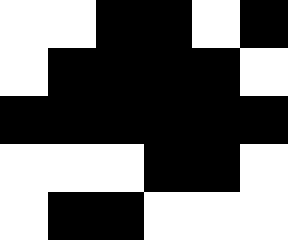[["white", "white", "black", "black", "white", "black"], ["white", "black", "black", "black", "black", "white"], ["black", "black", "black", "black", "black", "black"], ["white", "white", "white", "black", "black", "white"], ["white", "black", "black", "white", "white", "white"]]